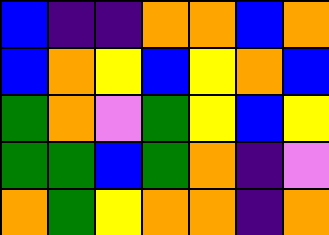[["blue", "indigo", "indigo", "orange", "orange", "blue", "orange"], ["blue", "orange", "yellow", "blue", "yellow", "orange", "blue"], ["green", "orange", "violet", "green", "yellow", "blue", "yellow"], ["green", "green", "blue", "green", "orange", "indigo", "violet"], ["orange", "green", "yellow", "orange", "orange", "indigo", "orange"]]